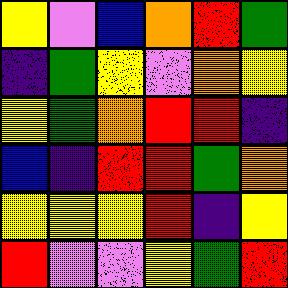[["yellow", "violet", "blue", "orange", "red", "green"], ["indigo", "green", "yellow", "violet", "orange", "yellow"], ["yellow", "green", "orange", "red", "red", "indigo"], ["blue", "indigo", "red", "red", "green", "orange"], ["yellow", "yellow", "yellow", "red", "indigo", "yellow"], ["red", "violet", "violet", "yellow", "green", "red"]]